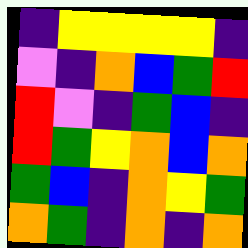[["indigo", "yellow", "yellow", "yellow", "yellow", "indigo"], ["violet", "indigo", "orange", "blue", "green", "red"], ["red", "violet", "indigo", "green", "blue", "indigo"], ["red", "green", "yellow", "orange", "blue", "orange"], ["green", "blue", "indigo", "orange", "yellow", "green"], ["orange", "green", "indigo", "orange", "indigo", "orange"]]